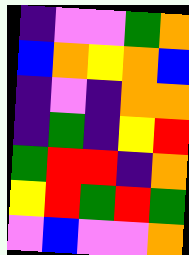[["indigo", "violet", "violet", "green", "orange"], ["blue", "orange", "yellow", "orange", "blue"], ["indigo", "violet", "indigo", "orange", "orange"], ["indigo", "green", "indigo", "yellow", "red"], ["green", "red", "red", "indigo", "orange"], ["yellow", "red", "green", "red", "green"], ["violet", "blue", "violet", "violet", "orange"]]